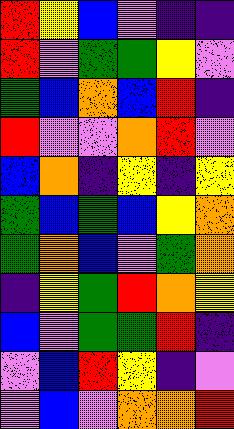[["red", "yellow", "blue", "violet", "indigo", "indigo"], ["red", "violet", "green", "green", "yellow", "violet"], ["green", "blue", "orange", "blue", "red", "indigo"], ["red", "violet", "violet", "orange", "red", "violet"], ["blue", "orange", "indigo", "yellow", "indigo", "yellow"], ["green", "blue", "green", "blue", "yellow", "orange"], ["green", "orange", "blue", "violet", "green", "orange"], ["indigo", "yellow", "green", "red", "orange", "yellow"], ["blue", "violet", "green", "green", "red", "indigo"], ["violet", "blue", "red", "yellow", "indigo", "violet"], ["violet", "blue", "violet", "orange", "orange", "red"]]